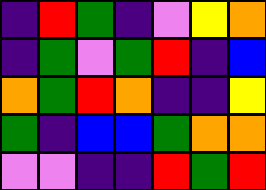[["indigo", "red", "green", "indigo", "violet", "yellow", "orange"], ["indigo", "green", "violet", "green", "red", "indigo", "blue"], ["orange", "green", "red", "orange", "indigo", "indigo", "yellow"], ["green", "indigo", "blue", "blue", "green", "orange", "orange"], ["violet", "violet", "indigo", "indigo", "red", "green", "red"]]